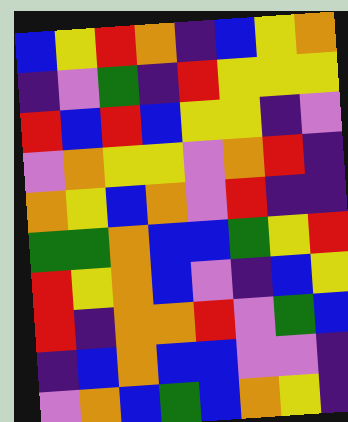[["blue", "yellow", "red", "orange", "indigo", "blue", "yellow", "orange"], ["indigo", "violet", "green", "indigo", "red", "yellow", "yellow", "yellow"], ["red", "blue", "red", "blue", "yellow", "yellow", "indigo", "violet"], ["violet", "orange", "yellow", "yellow", "violet", "orange", "red", "indigo"], ["orange", "yellow", "blue", "orange", "violet", "red", "indigo", "indigo"], ["green", "green", "orange", "blue", "blue", "green", "yellow", "red"], ["red", "yellow", "orange", "blue", "violet", "indigo", "blue", "yellow"], ["red", "indigo", "orange", "orange", "red", "violet", "green", "blue"], ["indigo", "blue", "orange", "blue", "blue", "violet", "violet", "indigo"], ["violet", "orange", "blue", "green", "blue", "orange", "yellow", "indigo"]]